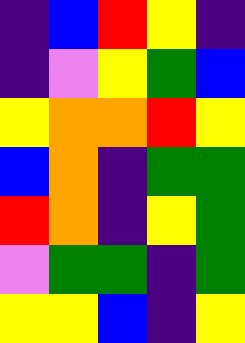[["indigo", "blue", "red", "yellow", "indigo"], ["indigo", "violet", "yellow", "green", "blue"], ["yellow", "orange", "orange", "red", "yellow"], ["blue", "orange", "indigo", "green", "green"], ["red", "orange", "indigo", "yellow", "green"], ["violet", "green", "green", "indigo", "green"], ["yellow", "yellow", "blue", "indigo", "yellow"]]